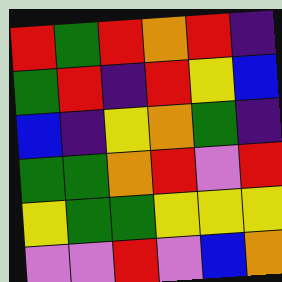[["red", "green", "red", "orange", "red", "indigo"], ["green", "red", "indigo", "red", "yellow", "blue"], ["blue", "indigo", "yellow", "orange", "green", "indigo"], ["green", "green", "orange", "red", "violet", "red"], ["yellow", "green", "green", "yellow", "yellow", "yellow"], ["violet", "violet", "red", "violet", "blue", "orange"]]